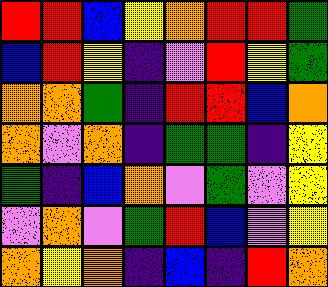[["red", "red", "blue", "yellow", "orange", "red", "red", "green"], ["blue", "red", "yellow", "indigo", "violet", "red", "yellow", "green"], ["orange", "orange", "green", "indigo", "red", "red", "blue", "orange"], ["orange", "violet", "orange", "indigo", "green", "green", "indigo", "yellow"], ["green", "indigo", "blue", "orange", "violet", "green", "violet", "yellow"], ["violet", "orange", "violet", "green", "red", "blue", "violet", "yellow"], ["orange", "yellow", "orange", "indigo", "blue", "indigo", "red", "orange"]]